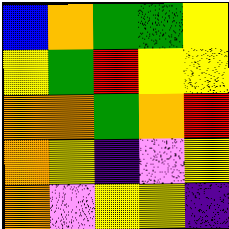[["blue", "orange", "green", "green", "yellow"], ["yellow", "green", "red", "yellow", "yellow"], ["orange", "orange", "green", "orange", "red"], ["orange", "yellow", "indigo", "violet", "yellow"], ["orange", "violet", "yellow", "yellow", "indigo"]]